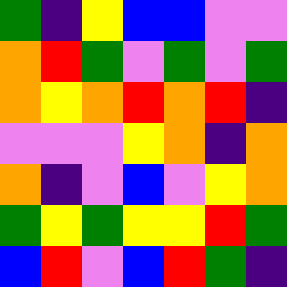[["green", "indigo", "yellow", "blue", "blue", "violet", "violet"], ["orange", "red", "green", "violet", "green", "violet", "green"], ["orange", "yellow", "orange", "red", "orange", "red", "indigo"], ["violet", "violet", "violet", "yellow", "orange", "indigo", "orange"], ["orange", "indigo", "violet", "blue", "violet", "yellow", "orange"], ["green", "yellow", "green", "yellow", "yellow", "red", "green"], ["blue", "red", "violet", "blue", "red", "green", "indigo"]]